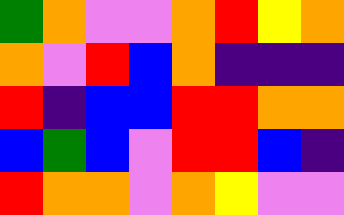[["green", "orange", "violet", "violet", "orange", "red", "yellow", "orange"], ["orange", "violet", "red", "blue", "orange", "indigo", "indigo", "indigo"], ["red", "indigo", "blue", "blue", "red", "red", "orange", "orange"], ["blue", "green", "blue", "violet", "red", "red", "blue", "indigo"], ["red", "orange", "orange", "violet", "orange", "yellow", "violet", "violet"]]